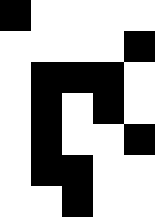[["black", "white", "white", "white", "white"], ["white", "white", "white", "white", "black"], ["white", "black", "black", "black", "white"], ["white", "black", "white", "black", "white"], ["white", "black", "white", "white", "black"], ["white", "black", "black", "white", "white"], ["white", "white", "black", "white", "white"]]